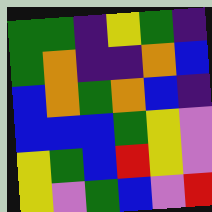[["green", "green", "indigo", "yellow", "green", "indigo"], ["green", "orange", "indigo", "indigo", "orange", "blue"], ["blue", "orange", "green", "orange", "blue", "indigo"], ["blue", "blue", "blue", "green", "yellow", "violet"], ["yellow", "green", "blue", "red", "yellow", "violet"], ["yellow", "violet", "green", "blue", "violet", "red"]]